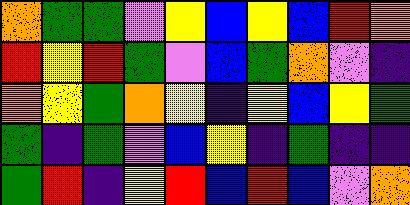[["orange", "green", "green", "violet", "yellow", "blue", "yellow", "blue", "red", "orange"], ["red", "yellow", "red", "green", "violet", "blue", "green", "orange", "violet", "indigo"], ["orange", "yellow", "green", "orange", "yellow", "indigo", "yellow", "blue", "yellow", "green"], ["green", "indigo", "green", "violet", "blue", "yellow", "indigo", "green", "indigo", "indigo"], ["green", "red", "indigo", "yellow", "red", "blue", "red", "blue", "violet", "orange"]]